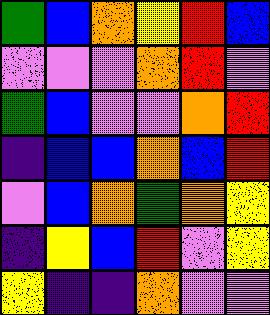[["green", "blue", "orange", "yellow", "red", "blue"], ["violet", "violet", "violet", "orange", "red", "violet"], ["green", "blue", "violet", "violet", "orange", "red"], ["indigo", "blue", "blue", "orange", "blue", "red"], ["violet", "blue", "orange", "green", "orange", "yellow"], ["indigo", "yellow", "blue", "red", "violet", "yellow"], ["yellow", "indigo", "indigo", "orange", "violet", "violet"]]